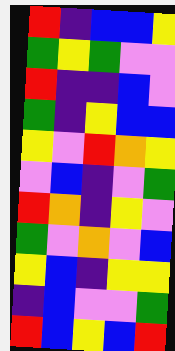[["red", "indigo", "blue", "blue", "yellow"], ["green", "yellow", "green", "violet", "violet"], ["red", "indigo", "indigo", "blue", "violet"], ["green", "indigo", "yellow", "blue", "blue"], ["yellow", "violet", "red", "orange", "yellow"], ["violet", "blue", "indigo", "violet", "green"], ["red", "orange", "indigo", "yellow", "violet"], ["green", "violet", "orange", "violet", "blue"], ["yellow", "blue", "indigo", "yellow", "yellow"], ["indigo", "blue", "violet", "violet", "green"], ["red", "blue", "yellow", "blue", "red"]]